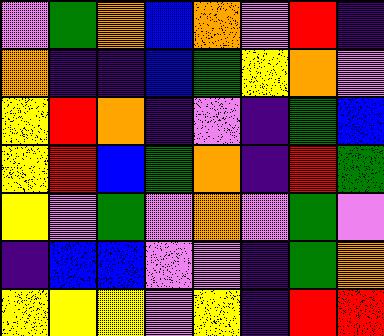[["violet", "green", "orange", "blue", "orange", "violet", "red", "indigo"], ["orange", "indigo", "indigo", "blue", "green", "yellow", "orange", "violet"], ["yellow", "red", "orange", "indigo", "violet", "indigo", "green", "blue"], ["yellow", "red", "blue", "green", "orange", "indigo", "red", "green"], ["yellow", "violet", "green", "violet", "orange", "violet", "green", "violet"], ["indigo", "blue", "blue", "violet", "violet", "indigo", "green", "orange"], ["yellow", "yellow", "yellow", "violet", "yellow", "indigo", "red", "red"]]